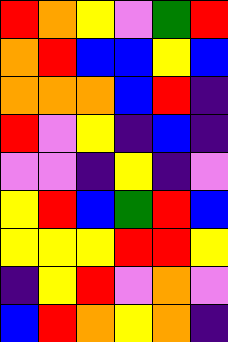[["red", "orange", "yellow", "violet", "green", "red"], ["orange", "red", "blue", "blue", "yellow", "blue"], ["orange", "orange", "orange", "blue", "red", "indigo"], ["red", "violet", "yellow", "indigo", "blue", "indigo"], ["violet", "violet", "indigo", "yellow", "indigo", "violet"], ["yellow", "red", "blue", "green", "red", "blue"], ["yellow", "yellow", "yellow", "red", "red", "yellow"], ["indigo", "yellow", "red", "violet", "orange", "violet"], ["blue", "red", "orange", "yellow", "orange", "indigo"]]